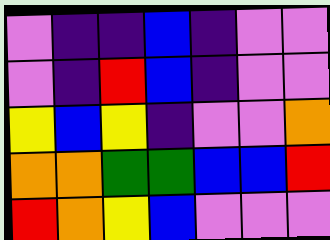[["violet", "indigo", "indigo", "blue", "indigo", "violet", "violet"], ["violet", "indigo", "red", "blue", "indigo", "violet", "violet"], ["yellow", "blue", "yellow", "indigo", "violet", "violet", "orange"], ["orange", "orange", "green", "green", "blue", "blue", "red"], ["red", "orange", "yellow", "blue", "violet", "violet", "violet"]]